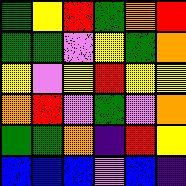[["green", "yellow", "red", "green", "orange", "red"], ["green", "green", "violet", "yellow", "green", "orange"], ["yellow", "violet", "yellow", "red", "yellow", "yellow"], ["orange", "red", "violet", "green", "violet", "orange"], ["green", "green", "orange", "indigo", "red", "yellow"], ["blue", "blue", "blue", "violet", "blue", "indigo"]]